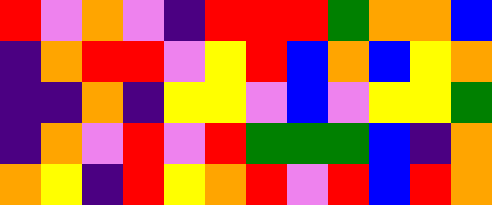[["red", "violet", "orange", "violet", "indigo", "red", "red", "red", "green", "orange", "orange", "blue"], ["indigo", "orange", "red", "red", "violet", "yellow", "red", "blue", "orange", "blue", "yellow", "orange"], ["indigo", "indigo", "orange", "indigo", "yellow", "yellow", "violet", "blue", "violet", "yellow", "yellow", "green"], ["indigo", "orange", "violet", "red", "violet", "red", "green", "green", "green", "blue", "indigo", "orange"], ["orange", "yellow", "indigo", "red", "yellow", "orange", "red", "violet", "red", "blue", "red", "orange"]]